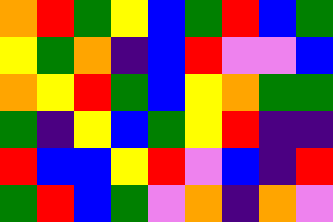[["orange", "red", "green", "yellow", "blue", "green", "red", "blue", "green"], ["yellow", "green", "orange", "indigo", "blue", "red", "violet", "violet", "blue"], ["orange", "yellow", "red", "green", "blue", "yellow", "orange", "green", "green"], ["green", "indigo", "yellow", "blue", "green", "yellow", "red", "indigo", "indigo"], ["red", "blue", "blue", "yellow", "red", "violet", "blue", "indigo", "red"], ["green", "red", "blue", "green", "violet", "orange", "indigo", "orange", "violet"]]